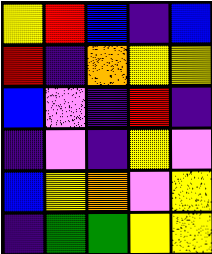[["yellow", "red", "blue", "indigo", "blue"], ["red", "indigo", "orange", "yellow", "yellow"], ["blue", "violet", "indigo", "red", "indigo"], ["indigo", "violet", "indigo", "yellow", "violet"], ["blue", "yellow", "orange", "violet", "yellow"], ["indigo", "green", "green", "yellow", "yellow"]]